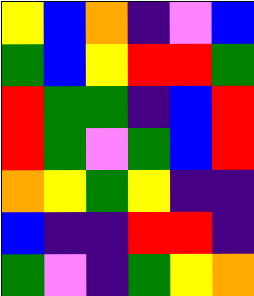[["yellow", "blue", "orange", "indigo", "violet", "blue"], ["green", "blue", "yellow", "red", "red", "green"], ["red", "green", "green", "indigo", "blue", "red"], ["red", "green", "violet", "green", "blue", "red"], ["orange", "yellow", "green", "yellow", "indigo", "indigo"], ["blue", "indigo", "indigo", "red", "red", "indigo"], ["green", "violet", "indigo", "green", "yellow", "orange"]]